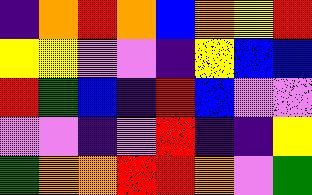[["indigo", "orange", "red", "orange", "blue", "orange", "yellow", "red"], ["yellow", "yellow", "violet", "violet", "indigo", "yellow", "blue", "blue"], ["red", "green", "blue", "indigo", "red", "blue", "violet", "violet"], ["violet", "violet", "indigo", "violet", "red", "indigo", "indigo", "yellow"], ["green", "orange", "orange", "red", "red", "orange", "violet", "green"]]